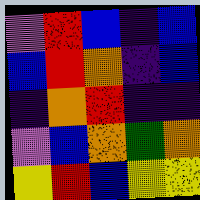[["violet", "red", "blue", "indigo", "blue"], ["blue", "red", "orange", "indigo", "blue"], ["indigo", "orange", "red", "indigo", "indigo"], ["violet", "blue", "orange", "green", "orange"], ["yellow", "red", "blue", "yellow", "yellow"]]